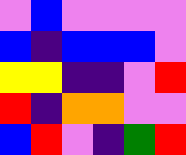[["violet", "blue", "violet", "violet", "violet", "violet"], ["blue", "indigo", "blue", "blue", "blue", "violet"], ["yellow", "yellow", "indigo", "indigo", "violet", "red"], ["red", "indigo", "orange", "orange", "violet", "violet"], ["blue", "red", "violet", "indigo", "green", "red"]]